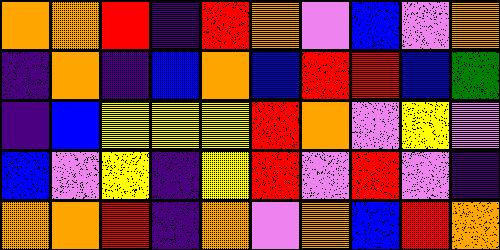[["orange", "orange", "red", "indigo", "red", "orange", "violet", "blue", "violet", "orange"], ["indigo", "orange", "indigo", "blue", "orange", "blue", "red", "red", "blue", "green"], ["indigo", "blue", "yellow", "yellow", "yellow", "red", "orange", "violet", "yellow", "violet"], ["blue", "violet", "yellow", "indigo", "yellow", "red", "violet", "red", "violet", "indigo"], ["orange", "orange", "red", "indigo", "orange", "violet", "orange", "blue", "red", "orange"]]